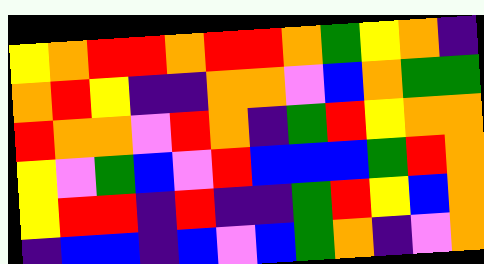[["yellow", "orange", "red", "red", "orange", "red", "red", "orange", "green", "yellow", "orange", "indigo"], ["orange", "red", "yellow", "indigo", "indigo", "orange", "orange", "violet", "blue", "orange", "green", "green"], ["red", "orange", "orange", "violet", "red", "orange", "indigo", "green", "red", "yellow", "orange", "orange"], ["yellow", "violet", "green", "blue", "violet", "red", "blue", "blue", "blue", "green", "red", "orange"], ["yellow", "red", "red", "indigo", "red", "indigo", "indigo", "green", "red", "yellow", "blue", "orange"], ["indigo", "blue", "blue", "indigo", "blue", "violet", "blue", "green", "orange", "indigo", "violet", "orange"]]